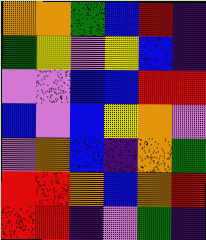[["orange", "orange", "green", "blue", "red", "indigo"], ["green", "yellow", "violet", "yellow", "blue", "indigo"], ["violet", "violet", "blue", "blue", "red", "red"], ["blue", "violet", "blue", "yellow", "orange", "violet"], ["violet", "orange", "blue", "indigo", "orange", "green"], ["red", "red", "orange", "blue", "orange", "red"], ["red", "red", "indigo", "violet", "green", "indigo"]]